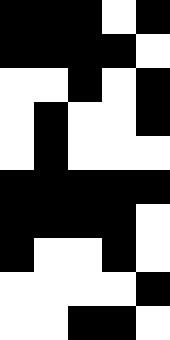[["black", "black", "black", "white", "black"], ["black", "black", "black", "black", "white"], ["white", "white", "black", "white", "black"], ["white", "black", "white", "white", "black"], ["white", "black", "white", "white", "white"], ["black", "black", "black", "black", "black"], ["black", "black", "black", "black", "white"], ["black", "white", "white", "black", "white"], ["white", "white", "white", "white", "black"], ["white", "white", "black", "black", "white"]]